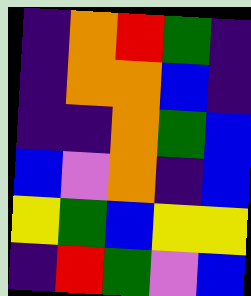[["indigo", "orange", "red", "green", "indigo"], ["indigo", "orange", "orange", "blue", "indigo"], ["indigo", "indigo", "orange", "green", "blue"], ["blue", "violet", "orange", "indigo", "blue"], ["yellow", "green", "blue", "yellow", "yellow"], ["indigo", "red", "green", "violet", "blue"]]